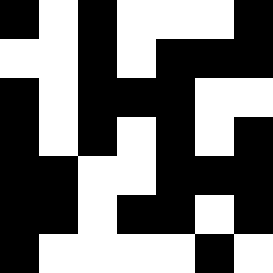[["black", "white", "black", "white", "white", "white", "black"], ["white", "white", "black", "white", "black", "black", "black"], ["black", "white", "black", "black", "black", "white", "white"], ["black", "white", "black", "white", "black", "white", "black"], ["black", "black", "white", "white", "black", "black", "black"], ["black", "black", "white", "black", "black", "white", "black"], ["black", "white", "white", "white", "white", "black", "white"]]